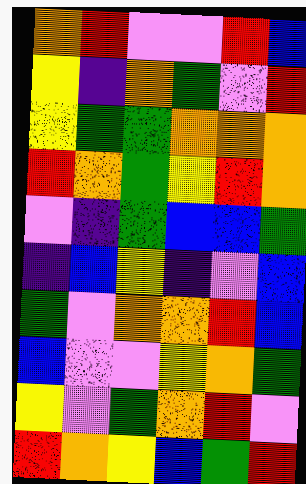[["orange", "red", "violet", "violet", "red", "blue"], ["yellow", "indigo", "orange", "green", "violet", "red"], ["yellow", "green", "green", "orange", "orange", "orange"], ["red", "orange", "green", "yellow", "red", "orange"], ["violet", "indigo", "green", "blue", "blue", "green"], ["indigo", "blue", "yellow", "indigo", "violet", "blue"], ["green", "violet", "orange", "orange", "red", "blue"], ["blue", "violet", "violet", "yellow", "orange", "green"], ["yellow", "violet", "green", "orange", "red", "violet"], ["red", "orange", "yellow", "blue", "green", "red"]]